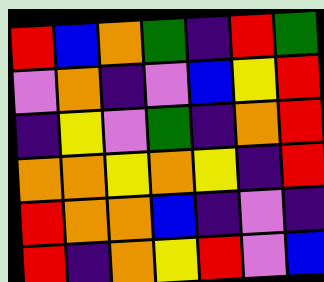[["red", "blue", "orange", "green", "indigo", "red", "green"], ["violet", "orange", "indigo", "violet", "blue", "yellow", "red"], ["indigo", "yellow", "violet", "green", "indigo", "orange", "red"], ["orange", "orange", "yellow", "orange", "yellow", "indigo", "red"], ["red", "orange", "orange", "blue", "indigo", "violet", "indigo"], ["red", "indigo", "orange", "yellow", "red", "violet", "blue"]]